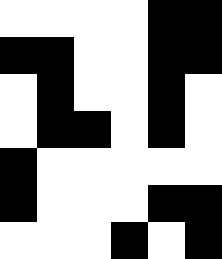[["white", "white", "white", "white", "black", "black"], ["black", "black", "white", "white", "black", "black"], ["white", "black", "white", "white", "black", "white"], ["white", "black", "black", "white", "black", "white"], ["black", "white", "white", "white", "white", "white"], ["black", "white", "white", "white", "black", "black"], ["white", "white", "white", "black", "white", "black"]]